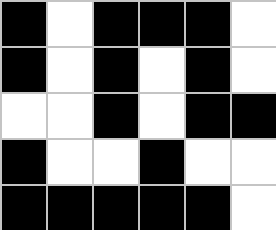[["black", "white", "black", "black", "black", "white"], ["black", "white", "black", "white", "black", "white"], ["white", "white", "black", "white", "black", "black"], ["black", "white", "white", "black", "white", "white"], ["black", "black", "black", "black", "black", "white"]]